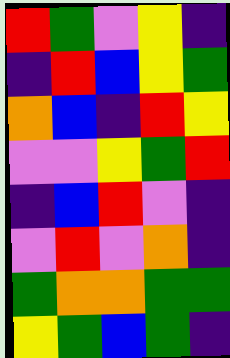[["red", "green", "violet", "yellow", "indigo"], ["indigo", "red", "blue", "yellow", "green"], ["orange", "blue", "indigo", "red", "yellow"], ["violet", "violet", "yellow", "green", "red"], ["indigo", "blue", "red", "violet", "indigo"], ["violet", "red", "violet", "orange", "indigo"], ["green", "orange", "orange", "green", "green"], ["yellow", "green", "blue", "green", "indigo"]]